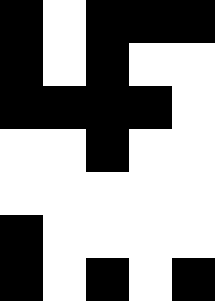[["black", "white", "black", "black", "black"], ["black", "white", "black", "white", "white"], ["black", "black", "black", "black", "white"], ["white", "white", "black", "white", "white"], ["white", "white", "white", "white", "white"], ["black", "white", "white", "white", "white"], ["black", "white", "black", "white", "black"]]